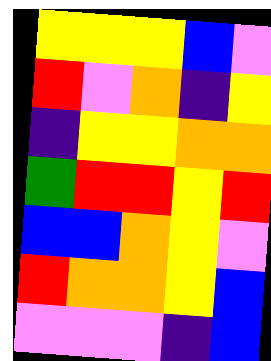[["yellow", "yellow", "yellow", "blue", "violet"], ["red", "violet", "orange", "indigo", "yellow"], ["indigo", "yellow", "yellow", "orange", "orange"], ["green", "red", "red", "yellow", "red"], ["blue", "blue", "orange", "yellow", "violet"], ["red", "orange", "orange", "yellow", "blue"], ["violet", "violet", "violet", "indigo", "blue"]]